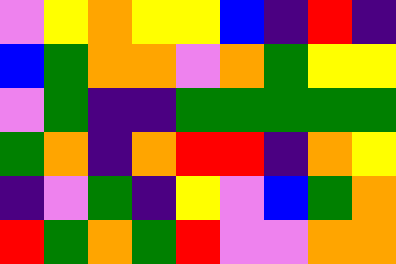[["violet", "yellow", "orange", "yellow", "yellow", "blue", "indigo", "red", "indigo"], ["blue", "green", "orange", "orange", "violet", "orange", "green", "yellow", "yellow"], ["violet", "green", "indigo", "indigo", "green", "green", "green", "green", "green"], ["green", "orange", "indigo", "orange", "red", "red", "indigo", "orange", "yellow"], ["indigo", "violet", "green", "indigo", "yellow", "violet", "blue", "green", "orange"], ["red", "green", "orange", "green", "red", "violet", "violet", "orange", "orange"]]